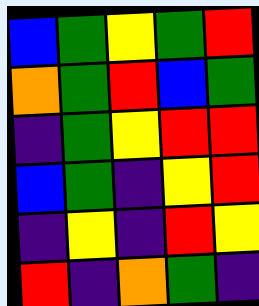[["blue", "green", "yellow", "green", "red"], ["orange", "green", "red", "blue", "green"], ["indigo", "green", "yellow", "red", "red"], ["blue", "green", "indigo", "yellow", "red"], ["indigo", "yellow", "indigo", "red", "yellow"], ["red", "indigo", "orange", "green", "indigo"]]